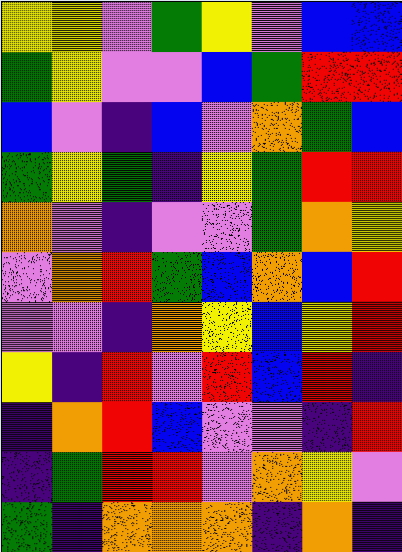[["yellow", "yellow", "violet", "green", "yellow", "violet", "blue", "blue"], ["green", "yellow", "violet", "violet", "blue", "green", "red", "red"], ["blue", "violet", "indigo", "blue", "violet", "orange", "green", "blue"], ["green", "yellow", "green", "indigo", "yellow", "green", "red", "red"], ["orange", "violet", "indigo", "violet", "violet", "green", "orange", "yellow"], ["violet", "orange", "red", "green", "blue", "orange", "blue", "red"], ["violet", "violet", "indigo", "orange", "yellow", "blue", "yellow", "red"], ["yellow", "indigo", "red", "violet", "red", "blue", "red", "indigo"], ["indigo", "orange", "red", "blue", "violet", "violet", "indigo", "red"], ["indigo", "green", "red", "red", "violet", "orange", "yellow", "violet"], ["green", "indigo", "orange", "orange", "orange", "indigo", "orange", "indigo"]]